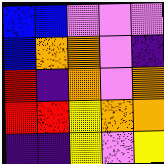[["blue", "blue", "violet", "violet", "violet"], ["blue", "orange", "orange", "violet", "indigo"], ["red", "indigo", "orange", "violet", "orange"], ["red", "red", "yellow", "orange", "orange"], ["indigo", "indigo", "yellow", "violet", "yellow"]]